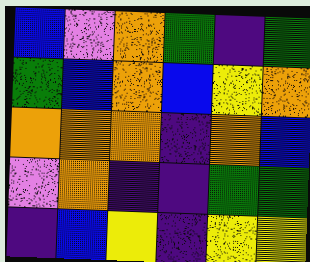[["blue", "violet", "orange", "green", "indigo", "green"], ["green", "blue", "orange", "blue", "yellow", "orange"], ["orange", "orange", "orange", "indigo", "orange", "blue"], ["violet", "orange", "indigo", "indigo", "green", "green"], ["indigo", "blue", "yellow", "indigo", "yellow", "yellow"]]